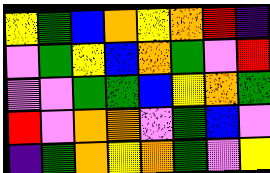[["yellow", "green", "blue", "orange", "yellow", "orange", "red", "indigo"], ["violet", "green", "yellow", "blue", "orange", "green", "violet", "red"], ["violet", "violet", "green", "green", "blue", "yellow", "orange", "green"], ["red", "violet", "orange", "orange", "violet", "green", "blue", "violet"], ["indigo", "green", "orange", "yellow", "orange", "green", "violet", "yellow"]]